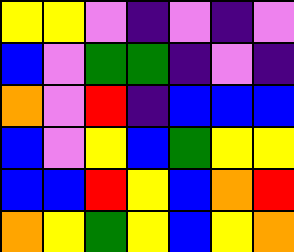[["yellow", "yellow", "violet", "indigo", "violet", "indigo", "violet"], ["blue", "violet", "green", "green", "indigo", "violet", "indigo"], ["orange", "violet", "red", "indigo", "blue", "blue", "blue"], ["blue", "violet", "yellow", "blue", "green", "yellow", "yellow"], ["blue", "blue", "red", "yellow", "blue", "orange", "red"], ["orange", "yellow", "green", "yellow", "blue", "yellow", "orange"]]